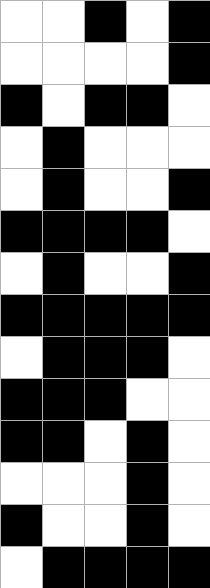[["white", "white", "black", "white", "black"], ["white", "white", "white", "white", "black"], ["black", "white", "black", "black", "white"], ["white", "black", "white", "white", "white"], ["white", "black", "white", "white", "black"], ["black", "black", "black", "black", "white"], ["white", "black", "white", "white", "black"], ["black", "black", "black", "black", "black"], ["white", "black", "black", "black", "white"], ["black", "black", "black", "white", "white"], ["black", "black", "white", "black", "white"], ["white", "white", "white", "black", "white"], ["black", "white", "white", "black", "white"], ["white", "black", "black", "black", "black"]]